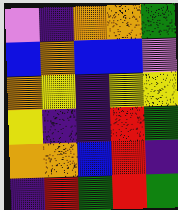[["violet", "indigo", "orange", "orange", "green"], ["blue", "orange", "blue", "blue", "violet"], ["orange", "yellow", "indigo", "yellow", "yellow"], ["yellow", "indigo", "indigo", "red", "green"], ["orange", "orange", "blue", "red", "indigo"], ["indigo", "red", "green", "red", "green"]]